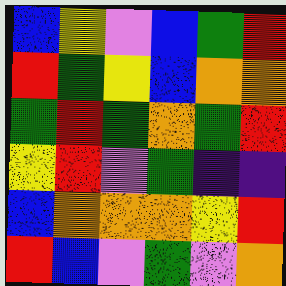[["blue", "yellow", "violet", "blue", "green", "red"], ["red", "green", "yellow", "blue", "orange", "orange"], ["green", "red", "green", "orange", "green", "red"], ["yellow", "red", "violet", "green", "indigo", "indigo"], ["blue", "orange", "orange", "orange", "yellow", "red"], ["red", "blue", "violet", "green", "violet", "orange"]]